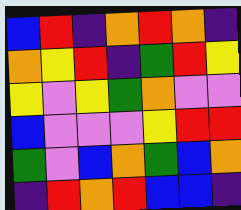[["blue", "red", "indigo", "orange", "red", "orange", "indigo"], ["orange", "yellow", "red", "indigo", "green", "red", "yellow"], ["yellow", "violet", "yellow", "green", "orange", "violet", "violet"], ["blue", "violet", "violet", "violet", "yellow", "red", "red"], ["green", "violet", "blue", "orange", "green", "blue", "orange"], ["indigo", "red", "orange", "red", "blue", "blue", "indigo"]]